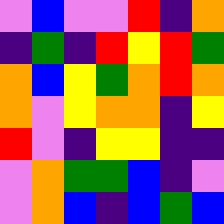[["violet", "blue", "violet", "violet", "red", "indigo", "orange"], ["indigo", "green", "indigo", "red", "yellow", "red", "green"], ["orange", "blue", "yellow", "green", "orange", "red", "orange"], ["orange", "violet", "yellow", "orange", "orange", "indigo", "yellow"], ["red", "violet", "indigo", "yellow", "yellow", "indigo", "indigo"], ["violet", "orange", "green", "green", "blue", "indigo", "violet"], ["violet", "orange", "blue", "indigo", "blue", "green", "blue"]]